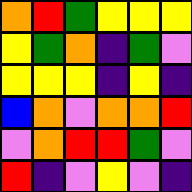[["orange", "red", "green", "yellow", "yellow", "yellow"], ["yellow", "green", "orange", "indigo", "green", "violet"], ["yellow", "yellow", "yellow", "indigo", "yellow", "indigo"], ["blue", "orange", "violet", "orange", "orange", "red"], ["violet", "orange", "red", "red", "green", "violet"], ["red", "indigo", "violet", "yellow", "violet", "indigo"]]